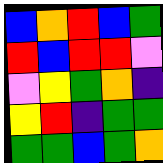[["blue", "orange", "red", "blue", "green"], ["red", "blue", "red", "red", "violet"], ["violet", "yellow", "green", "orange", "indigo"], ["yellow", "red", "indigo", "green", "green"], ["green", "green", "blue", "green", "orange"]]